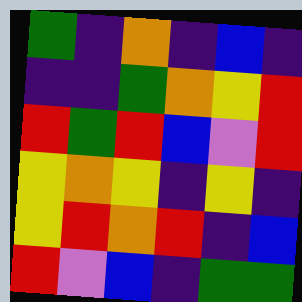[["green", "indigo", "orange", "indigo", "blue", "indigo"], ["indigo", "indigo", "green", "orange", "yellow", "red"], ["red", "green", "red", "blue", "violet", "red"], ["yellow", "orange", "yellow", "indigo", "yellow", "indigo"], ["yellow", "red", "orange", "red", "indigo", "blue"], ["red", "violet", "blue", "indigo", "green", "green"]]